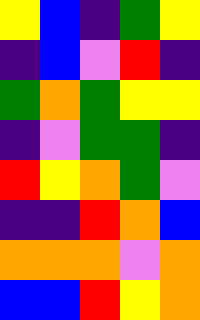[["yellow", "blue", "indigo", "green", "yellow"], ["indigo", "blue", "violet", "red", "indigo"], ["green", "orange", "green", "yellow", "yellow"], ["indigo", "violet", "green", "green", "indigo"], ["red", "yellow", "orange", "green", "violet"], ["indigo", "indigo", "red", "orange", "blue"], ["orange", "orange", "orange", "violet", "orange"], ["blue", "blue", "red", "yellow", "orange"]]